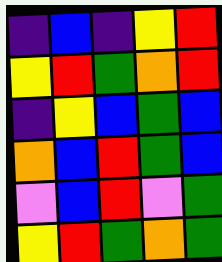[["indigo", "blue", "indigo", "yellow", "red"], ["yellow", "red", "green", "orange", "red"], ["indigo", "yellow", "blue", "green", "blue"], ["orange", "blue", "red", "green", "blue"], ["violet", "blue", "red", "violet", "green"], ["yellow", "red", "green", "orange", "green"]]